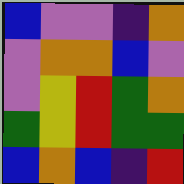[["blue", "violet", "violet", "indigo", "orange"], ["violet", "orange", "orange", "blue", "violet"], ["violet", "yellow", "red", "green", "orange"], ["green", "yellow", "red", "green", "green"], ["blue", "orange", "blue", "indigo", "red"]]